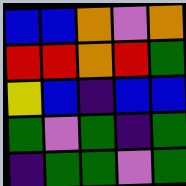[["blue", "blue", "orange", "violet", "orange"], ["red", "red", "orange", "red", "green"], ["yellow", "blue", "indigo", "blue", "blue"], ["green", "violet", "green", "indigo", "green"], ["indigo", "green", "green", "violet", "green"]]